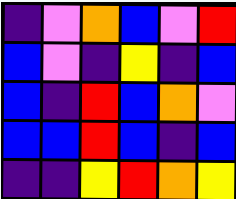[["indigo", "violet", "orange", "blue", "violet", "red"], ["blue", "violet", "indigo", "yellow", "indigo", "blue"], ["blue", "indigo", "red", "blue", "orange", "violet"], ["blue", "blue", "red", "blue", "indigo", "blue"], ["indigo", "indigo", "yellow", "red", "orange", "yellow"]]